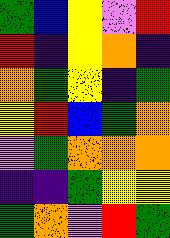[["green", "blue", "yellow", "violet", "red"], ["red", "indigo", "yellow", "orange", "indigo"], ["orange", "green", "yellow", "indigo", "green"], ["yellow", "red", "blue", "green", "orange"], ["violet", "green", "orange", "orange", "orange"], ["indigo", "indigo", "green", "yellow", "yellow"], ["green", "orange", "violet", "red", "green"]]